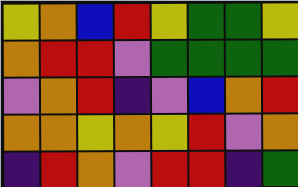[["yellow", "orange", "blue", "red", "yellow", "green", "green", "yellow"], ["orange", "red", "red", "violet", "green", "green", "green", "green"], ["violet", "orange", "red", "indigo", "violet", "blue", "orange", "red"], ["orange", "orange", "yellow", "orange", "yellow", "red", "violet", "orange"], ["indigo", "red", "orange", "violet", "red", "red", "indigo", "green"]]